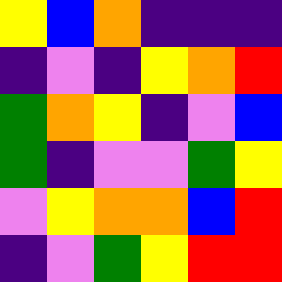[["yellow", "blue", "orange", "indigo", "indigo", "indigo"], ["indigo", "violet", "indigo", "yellow", "orange", "red"], ["green", "orange", "yellow", "indigo", "violet", "blue"], ["green", "indigo", "violet", "violet", "green", "yellow"], ["violet", "yellow", "orange", "orange", "blue", "red"], ["indigo", "violet", "green", "yellow", "red", "red"]]